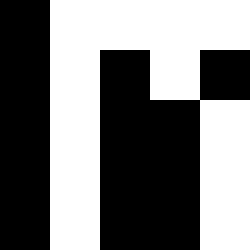[["black", "white", "white", "white", "white"], ["black", "white", "black", "white", "black"], ["black", "white", "black", "black", "white"], ["black", "white", "black", "black", "white"], ["black", "white", "black", "black", "white"]]